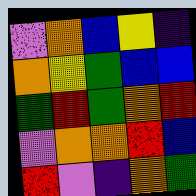[["violet", "orange", "blue", "yellow", "indigo"], ["orange", "yellow", "green", "blue", "blue"], ["green", "red", "green", "orange", "red"], ["violet", "orange", "orange", "red", "blue"], ["red", "violet", "indigo", "orange", "green"]]